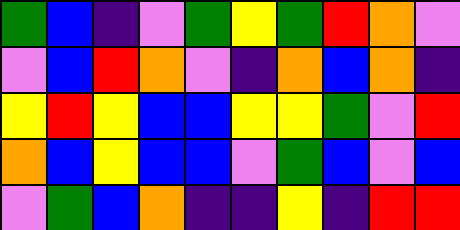[["green", "blue", "indigo", "violet", "green", "yellow", "green", "red", "orange", "violet"], ["violet", "blue", "red", "orange", "violet", "indigo", "orange", "blue", "orange", "indigo"], ["yellow", "red", "yellow", "blue", "blue", "yellow", "yellow", "green", "violet", "red"], ["orange", "blue", "yellow", "blue", "blue", "violet", "green", "blue", "violet", "blue"], ["violet", "green", "blue", "orange", "indigo", "indigo", "yellow", "indigo", "red", "red"]]